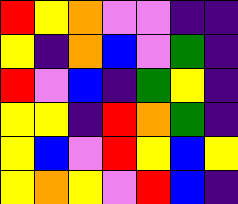[["red", "yellow", "orange", "violet", "violet", "indigo", "indigo"], ["yellow", "indigo", "orange", "blue", "violet", "green", "indigo"], ["red", "violet", "blue", "indigo", "green", "yellow", "indigo"], ["yellow", "yellow", "indigo", "red", "orange", "green", "indigo"], ["yellow", "blue", "violet", "red", "yellow", "blue", "yellow"], ["yellow", "orange", "yellow", "violet", "red", "blue", "indigo"]]